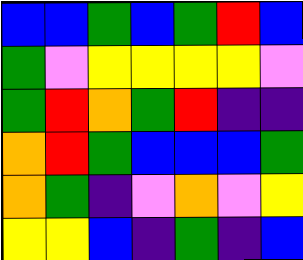[["blue", "blue", "green", "blue", "green", "red", "blue"], ["green", "violet", "yellow", "yellow", "yellow", "yellow", "violet"], ["green", "red", "orange", "green", "red", "indigo", "indigo"], ["orange", "red", "green", "blue", "blue", "blue", "green"], ["orange", "green", "indigo", "violet", "orange", "violet", "yellow"], ["yellow", "yellow", "blue", "indigo", "green", "indigo", "blue"]]